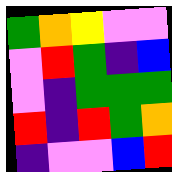[["green", "orange", "yellow", "violet", "violet"], ["violet", "red", "green", "indigo", "blue"], ["violet", "indigo", "green", "green", "green"], ["red", "indigo", "red", "green", "orange"], ["indigo", "violet", "violet", "blue", "red"]]